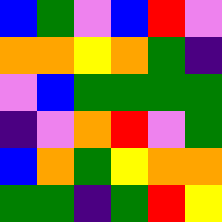[["blue", "green", "violet", "blue", "red", "violet"], ["orange", "orange", "yellow", "orange", "green", "indigo"], ["violet", "blue", "green", "green", "green", "green"], ["indigo", "violet", "orange", "red", "violet", "green"], ["blue", "orange", "green", "yellow", "orange", "orange"], ["green", "green", "indigo", "green", "red", "yellow"]]